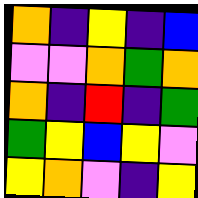[["orange", "indigo", "yellow", "indigo", "blue"], ["violet", "violet", "orange", "green", "orange"], ["orange", "indigo", "red", "indigo", "green"], ["green", "yellow", "blue", "yellow", "violet"], ["yellow", "orange", "violet", "indigo", "yellow"]]